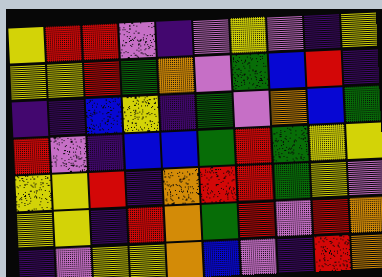[["yellow", "red", "red", "violet", "indigo", "violet", "yellow", "violet", "indigo", "yellow"], ["yellow", "yellow", "red", "green", "orange", "violet", "green", "blue", "red", "indigo"], ["indigo", "indigo", "blue", "yellow", "indigo", "green", "violet", "orange", "blue", "green"], ["red", "violet", "indigo", "blue", "blue", "green", "red", "green", "yellow", "yellow"], ["yellow", "yellow", "red", "indigo", "orange", "red", "red", "green", "yellow", "violet"], ["yellow", "yellow", "indigo", "red", "orange", "green", "red", "violet", "red", "orange"], ["indigo", "violet", "yellow", "yellow", "orange", "blue", "violet", "indigo", "red", "orange"]]